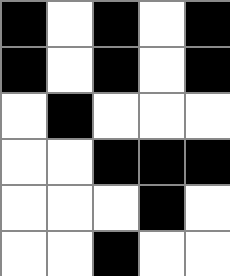[["black", "white", "black", "white", "black"], ["black", "white", "black", "white", "black"], ["white", "black", "white", "white", "white"], ["white", "white", "black", "black", "black"], ["white", "white", "white", "black", "white"], ["white", "white", "black", "white", "white"]]